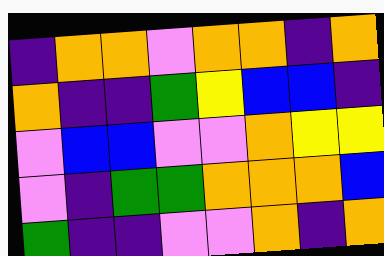[["indigo", "orange", "orange", "violet", "orange", "orange", "indigo", "orange"], ["orange", "indigo", "indigo", "green", "yellow", "blue", "blue", "indigo"], ["violet", "blue", "blue", "violet", "violet", "orange", "yellow", "yellow"], ["violet", "indigo", "green", "green", "orange", "orange", "orange", "blue"], ["green", "indigo", "indigo", "violet", "violet", "orange", "indigo", "orange"]]